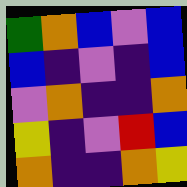[["green", "orange", "blue", "violet", "blue"], ["blue", "indigo", "violet", "indigo", "blue"], ["violet", "orange", "indigo", "indigo", "orange"], ["yellow", "indigo", "violet", "red", "blue"], ["orange", "indigo", "indigo", "orange", "yellow"]]